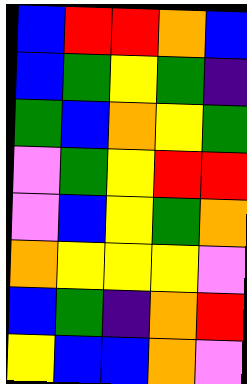[["blue", "red", "red", "orange", "blue"], ["blue", "green", "yellow", "green", "indigo"], ["green", "blue", "orange", "yellow", "green"], ["violet", "green", "yellow", "red", "red"], ["violet", "blue", "yellow", "green", "orange"], ["orange", "yellow", "yellow", "yellow", "violet"], ["blue", "green", "indigo", "orange", "red"], ["yellow", "blue", "blue", "orange", "violet"]]